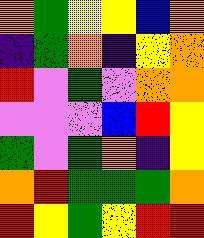[["orange", "green", "yellow", "yellow", "blue", "orange"], ["indigo", "green", "orange", "indigo", "yellow", "orange"], ["red", "violet", "green", "violet", "orange", "orange"], ["violet", "violet", "violet", "blue", "red", "yellow"], ["green", "violet", "green", "orange", "indigo", "yellow"], ["orange", "red", "green", "green", "green", "orange"], ["red", "yellow", "green", "yellow", "red", "red"]]